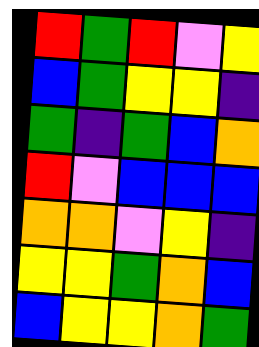[["red", "green", "red", "violet", "yellow"], ["blue", "green", "yellow", "yellow", "indigo"], ["green", "indigo", "green", "blue", "orange"], ["red", "violet", "blue", "blue", "blue"], ["orange", "orange", "violet", "yellow", "indigo"], ["yellow", "yellow", "green", "orange", "blue"], ["blue", "yellow", "yellow", "orange", "green"]]